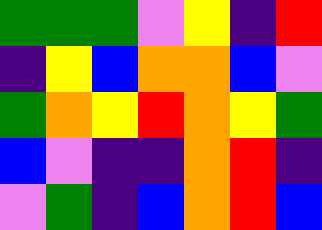[["green", "green", "green", "violet", "yellow", "indigo", "red"], ["indigo", "yellow", "blue", "orange", "orange", "blue", "violet"], ["green", "orange", "yellow", "red", "orange", "yellow", "green"], ["blue", "violet", "indigo", "indigo", "orange", "red", "indigo"], ["violet", "green", "indigo", "blue", "orange", "red", "blue"]]